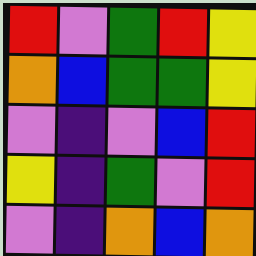[["red", "violet", "green", "red", "yellow"], ["orange", "blue", "green", "green", "yellow"], ["violet", "indigo", "violet", "blue", "red"], ["yellow", "indigo", "green", "violet", "red"], ["violet", "indigo", "orange", "blue", "orange"]]